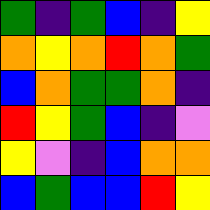[["green", "indigo", "green", "blue", "indigo", "yellow"], ["orange", "yellow", "orange", "red", "orange", "green"], ["blue", "orange", "green", "green", "orange", "indigo"], ["red", "yellow", "green", "blue", "indigo", "violet"], ["yellow", "violet", "indigo", "blue", "orange", "orange"], ["blue", "green", "blue", "blue", "red", "yellow"]]